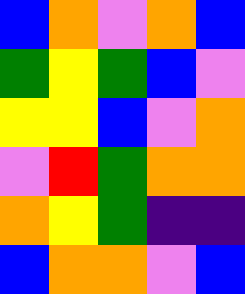[["blue", "orange", "violet", "orange", "blue"], ["green", "yellow", "green", "blue", "violet"], ["yellow", "yellow", "blue", "violet", "orange"], ["violet", "red", "green", "orange", "orange"], ["orange", "yellow", "green", "indigo", "indigo"], ["blue", "orange", "orange", "violet", "blue"]]